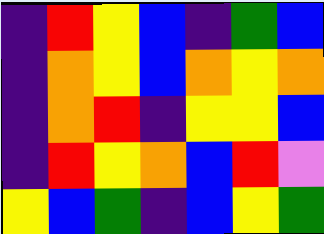[["indigo", "red", "yellow", "blue", "indigo", "green", "blue"], ["indigo", "orange", "yellow", "blue", "orange", "yellow", "orange"], ["indigo", "orange", "red", "indigo", "yellow", "yellow", "blue"], ["indigo", "red", "yellow", "orange", "blue", "red", "violet"], ["yellow", "blue", "green", "indigo", "blue", "yellow", "green"]]